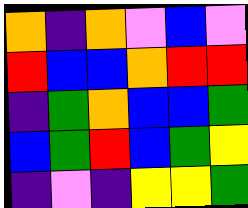[["orange", "indigo", "orange", "violet", "blue", "violet"], ["red", "blue", "blue", "orange", "red", "red"], ["indigo", "green", "orange", "blue", "blue", "green"], ["blue", "green", "red", "blue", "green", "yellow"], ["indigo", "violet", "indigo", "yellow", "yellow", "green"]]